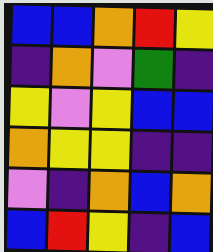[["blue", "blue", "orange", "red", "yellow"], ["indigo", "orange", "violet", "green", "indigo"], ["yellow", "violet", "yellow", "blue", "blue"], ["orange", "yellow", "yellow", "indigo", "indigo"], ["violet", "indigo", "orange", "blue", "orange"], ["blue", "red", "yellow", "indigo", "blue"]]